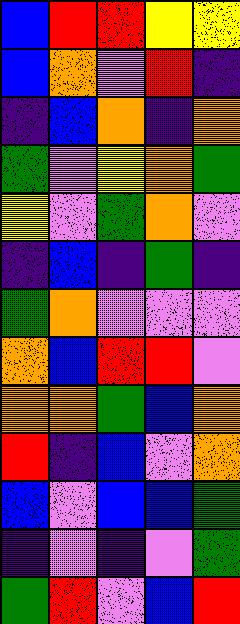[["blue", "red", "red", "yellow", "yellow"], ["blue", "orange", "violet", "red", "indigo"], ["indigo", "blue", "orange", "indigo", "orange"], ["green", "violet", "yellow", "orange", "green"], ["yellow", "violet", "green", "orange", "violet"], ["indigo", "blue", "indigo", "green", "indigo"], ["green", "orange", "violet", "violet", "violet"], ["orange", "blue", "red", "red", "violet"], ["orange", "orange", "green", "blue", "orange"], ["red", "indigo", "blue", "violet", "orange"], ["blue", "violet", "blue", "blue", "green"], ["indigo", "violet", "indigo", "violet", "green"], ["green", "red", "violet", "blue", "red"]]